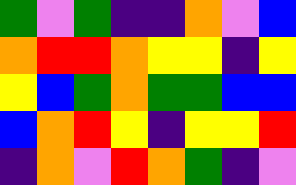[["green", "violet", "green", "indigo", "indigo", "orange", "violet", "blue"], ["orange", "red", "red", "orange", "yellow", "yellow", "indigo", "yellow"], ["yellow", "blue", "green", "orange", "green", "green", "blue", "blue"], ["blue", "orange", "red", "yellow", "indigo", "yellow", "yellow", "red"], ["indigo", "orange", "violet", "red", "orange", "green", "indigo", "violet"]]